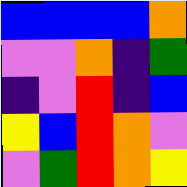[["blue", "blue", "blue", "blue", "orange"], ["violet", "violet", "orange", "indigo", "green"], ["indigo", "violet", "red", "indigo", "blue"], ["yellow", "blue", "red", "orange", "violet"], ["violet", "green", "red", "orange", "yellow"]]